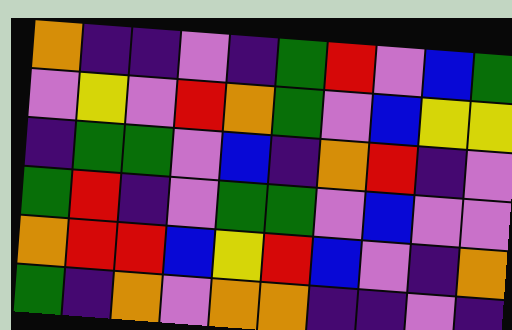[["orange", "indigo", "indigo", "violet", "indigo", "green", "red", "violet", "blue", "green"], ["violet", "yellow", "violet", "red", "orange", "green", "violet", "blue", "yellow", "yellow"], ["indigo", "green", "green", "violet", "blue", "indigo", "orange", "red", "indigo", "violet"], ["green", "red", "indigo", "violet", "green", "green", "violet", "blue", "violet", "violet"], ["orange", "red", "red", "blue", "yellow", "red", "blue", "violet", "indigo", "orange"], ["green", "indigo", "orange", "violet", "orange", "orange", "indigo", "indigo", "violet", "indigo"]]